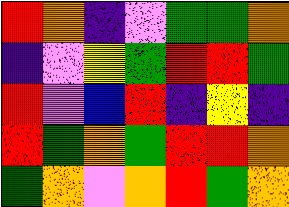[["red", "orange", "indigo", "violet", "green", "green", "orange"], ["indigo", "violet", "yellow", "green", "red", "red", "green"], ["red", "violet", "blue", "red", "indigo", "yellow", "indigo"], ["red", "green", "orange", "green", "red", "red", "orange"], ["green", "orange", "violet", "orange", "red", "green", "orange"]]